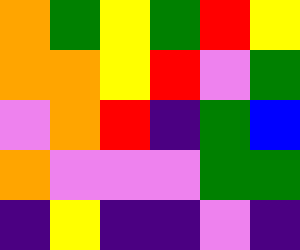[["orange", "green", "yellow", "green", "red", "yellow"], ["orange", "orange", "yellow", "red", "violet", "green"], ["violet", "orange", "red", "indigo", "green", "blue"], ["orange", "violet", "violet", "violet", "green", "green"], ["indigo", "yellow", "indigo", "indigo", "violet", "indigo"]]